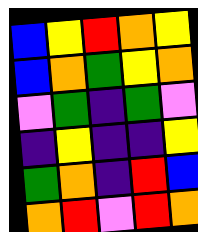[["blue", "yellow", "red", "orange", "yellow"], ["blue", "orange", "green", "yellow", "orange"], ["violet", "green", "indigo", "green", "violet"], ["indigo", "yellow", "indigo", "indigo", "yellow"], ["green", "orange", "indigo", "red", "blue"], ["orange", "red", "violet", "red", "orange"]]